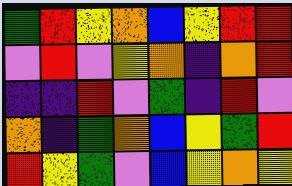[["green", "red", "yellow", "orange", "blue", "yellow", "red", "red"], ["violet", "red", "violet", "yellow", "orange", "indigo", "orange", "red"], ["indigo", "indigo", "red", "violet", "green", "indigo", "red", "violet"], ["orange", "indigo", "green", "orange", "blue", "yellow", "green", "red"], ["red", "yellow", "green", "violet", "blue", "yellow", "orange", "yellow"]]